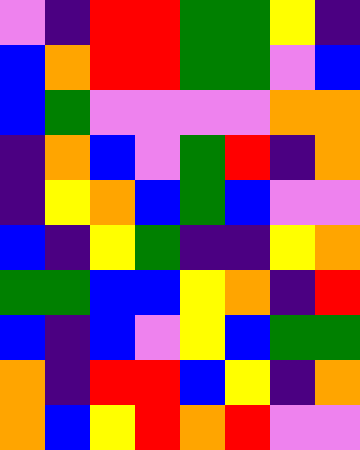[["violet", "indigo", "red", "red", "green", "green", "yellow", "indigo"], ["blue", "orange", "red", "red", "green", "green", "violet", "blue"], ["blue", "green", "violet", "violet", "violet", "violet", "orange", "orange"], ["indigo", "orange", "blue", "violet", "green", "red", "indigo", "orange"], ["indigo", "yellow", "orange", "blue", "green", "blue", "violet", "violet"], ["blue", "indigo", "yellow", "green", "indigo", "indigo", "yellow", "orange"], ["green", "green", "blue", "blue", "yellow", "orange", "indigo", "red"], ["blue", "indigo", "blue", "violet", "yellow", "blue", "green", "green"], ["orange", "indigo", "red", "red", "blue", "yellow", "indigo", "orange"], ["orange", "blue", "yellow", "red", "orange", "red", "violet", "violet"]]